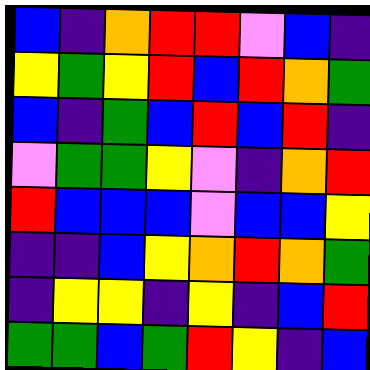[["blue", "indigo", "orange", "red", "red", "violet", "blue", "indigo"], ["yellow", "green", "yellow", "red", "blue", "red", "orange", "green"], ["blue", "indigo", "green", "blue", "red", "blue", "red", "indigo"], ["violet", "green", "green", "yellow", "violet", "indigo", "orange", "red"], ["red", "blue", "blue", "blue", "violet", "blue", "blue", "yellow"], ["indigo", "indigo", "blue", "yellow", "orange", "red", "orange", "green"], ["indigo", "yellow", "yellow", "indigo", "yellow", "indigo", "blue", "red"], ["green", "green", "blue", "green", "red", "yellow", "indigo", "blue"]]